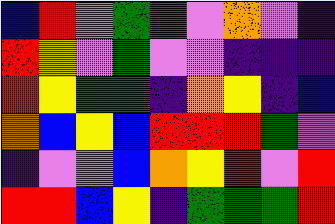[["blue", "red", "violet", "green", "green", "violet", "orange", "violet", "indigo"], ["red", "yellow", "violet", "green", "violet", "violet", "indigo", "indigo", "indigo"], ["red", "yellow", "green", "green", "indigo", "orange", "yellow", "indigo", "blue"], ["orange", "blue", "yellow", "blue", "red", "red", "red", "green", "violet"], ["indigo", "violet", "violet", "blue", "orange", "yellow", "red", "violet", "red"], ["red", "red", "blue", "yellow", "indigo", "green", "green", "green", "red"]]